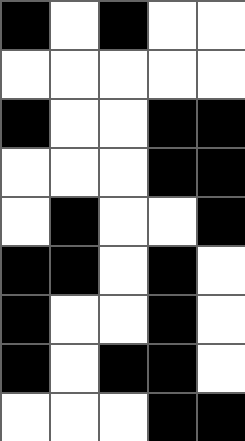[["black", "white", "black", "white", "white"], ["white", "white", "white", "white", "white"], ["black", "white", "white", "black", "black"], ["white", "white", "white", "black", "black"], ["white", "black", "white", "white", "black"], ["black", "black", "white", "black", "white"], ["black", "white", "white", "black", "white"], ["black", "white", "black", "black", "white"], ["white", "white", "white", "black", "black"]]